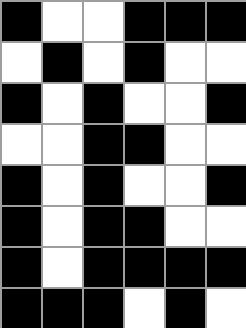[["black", "white", "white", "black", "black", "black"], ["white", "black", "white", "black", "white", "white"], ["black", "white", "black", "white", "white", "black"], ["white", "white", "black", "black", "white", "white"], ["black", "white", "black", "white", "white", "black"], ["black", "white", "black", "black", "white", "white"], ["black", "white", "black", "black", "black", "black"], ["black", "black", "black", "white", "black", "white"]]